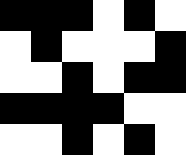[["black", "black", "black", "white", "black", "white"], ["white", "black", "white", "white", "white", "black"], ["white", "white", "black", "white", "black", "black"], ["black", "black", "black", "black", "white", "white"], ["white", "white", "black", "white", "black", "white"]]